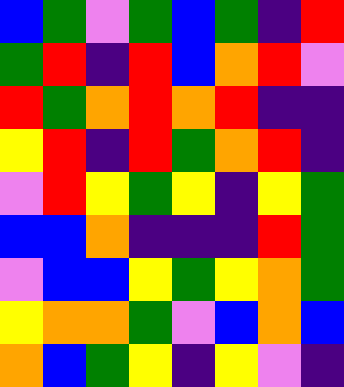[["blue", "green", "violet", "green", "blue", "green", "indigo", "red"], ["green", "red", "indigo", "red", "blue", "orange", "red", "violet"], ["red", "green", "orange", "red", "orange", "red", "indigo", "indigo"], ["yellow", "red", "indigo", "red", "green", "orange", "red", "indigo"], ["violet", "red", "yellow", "green", "yellow", "indigo", "yellow", "green"], ["blue", "blue", "orange", "indigo", "indigo", "indigo", "red", "green"], ["violet", "blue", "blue", "yellow", "green", "yellow", "orange", "green"], ["yellow", "orange", "orange", "green", "violet", "blue", "orange", "blue"], ["orange", "blue", "green", "yellow", "indigo", "yellow", "violet", "indigo"]]